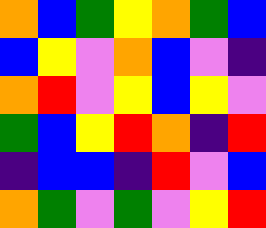[["orange", "blue", "green", "yellow", "orange", "green", "blue"], ["blue", "yellow", "violet", "orange", "blue", "violet", "indigo"], ["orange", "red", "violet", "yellow", "blue", "yellow", "violet"], ["green", "blue", "yellow", "red", "orange", "indigo", "red"], ["indigo", "blue", "blue", "indigo", "red", "violet", "blue"], ["orange", "green", "violet", "green", "violet", "yellow", "red"]]